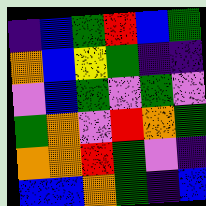[["indigo", "blue", "green", "red", "blue", "green"], ["orange", "blue", "yellow", "green", "indigo", "indigo"], ["violet", "blue", "green", "violet", "green", "violet"], ["green", "orange", "violet", "red", "orange", "green"], ["orange", "orange", "red", "green", "violet", "indigo"], ["blue", "blue", "orange", "green", "indigo", "blue"]]